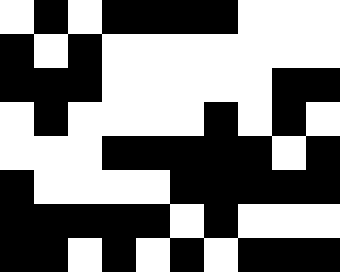[["white", "black", "white", "black", "black", "black", "black", "white", "white", "white"], ["black", "white", "black", "white", "white", "white", "white", "white", "white", "white"], ["black", "black", "black", "white", "white", "white", "white", "white", "black", "black"], ["white", "black", "white", "white", "white", "white", "black", "white", "black", "white"], ["white", "white", "white", "black", "black", "black", "black", "black", "white", "black"], ["black", "white", "white", "white", "white", "black", "black", "black", "black", "black"], ["black", "black", "black", "black", "black", "white", "black", "white", "white", "white"], ["black", "black", "white", "black", "white", "black", "white", "black", "black", "black"]]